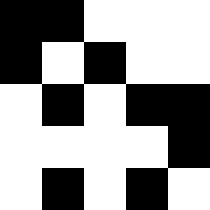[["black", "black", "white", "white", "white"], ["black", "white", "black", "white", "white"], ["white", "black", "white", "black", "black"], ["white", "white", "white", "white", "black"], ["white", "black", "white", "black", "white"]]